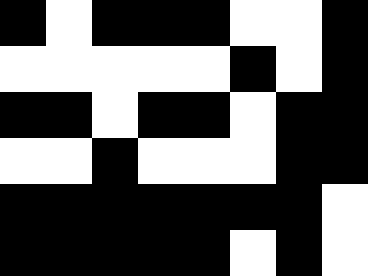[["black", "white", "black", "black", "black", "white", "white", "black"], ["white", "white", "white", "white", "white", "black", "white", "black"], ["black", "black", "white", "black", "black", "white", "black", "black"], ["white", "white", "black", "white", "white", "white", "black", "black"], ["black", "black", "black", "black", "black", "black", "black", "white"], ["black", "black", "black", "black", "black", "white", "black", "white"]]